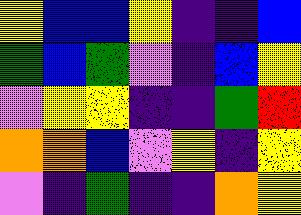[["yellow", "blue", "blue", "yellow", "indigo", "indigo", "blue"], ["green", "blue", "green", "violet", "indigo", "blue", "yellow"], ["violet", "yellow", "yellow", "indigo", "indigo", "green", "red"], ["orange", "orange", "blue", "violet", "yellow", "indigo", "yellow"], ["violet", "indigo", "green", "indigo", "indigo", "orange", "yellow"]]